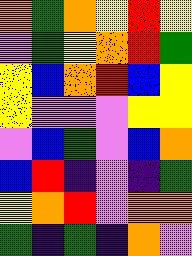[["orange", "green", "orange", "yellow", "red", "yellow"], ["violet", "green", "yellow", "orange", "red", "green"], ["yellow", "blue", "orange", "red", "blue", "yellow"], ["yellow", "violet", "violet", "violet", "yellow", "yellow"], ["violet", "blue", "green", "violet", "blue", "orange"], ["blue", "red", "indigo", "violet", "indigo", "green"], ["yellow", "orange", "red", "violet", "orange", "orange"], ["green", "indigo", "green", "indigo", "orange", "violet"]]